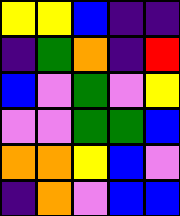[["yellow", "yellow", "blue", "indigo", "indigo"], ["indigo", "green", "orange", "indigo", "red"], ["blue", "violet", "green", "violet", "yellow"], ["violet", "violet", "green", "green", "blue"], ["orange", "orange", "yellow", "blue", "violet"], ["indigo", "orange", "violet", "blue", "blue"]]